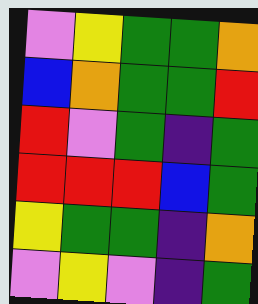[["violet", "yellow", "green", "green", "orange"], ["blue", "orange", "green", "green", "red"], ["red", "violet", "green", "indigo", "green"], ["red", "red", "red", "blue", "green"], ["yellow", "green", "green", "indigo", "orange"], ["violet", "yellow", "violet", "indigo", "green"]]